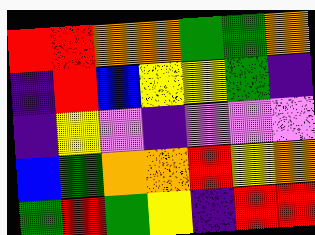[["red", "red", "orange", "orange", "green", "green", "orange"], ["indigo", "red", "blue", "yellow", "yellow", "green", "indigo"], ["indigo", "yellow", "violet", "indigo", "violet", "violet", "violet"], ["blue", "green", "orange", "orange", "red", "yellow", "orange"], ["green", "red", "green", "yellow", "indigo", "red", "red"]]